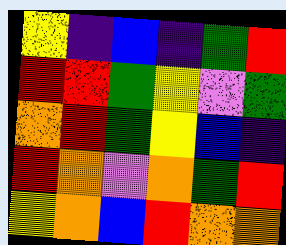[["yellow", "indigo", "blue", "indigo", "green", "red"], ["red", "red", "green", "yellow", "violet", "green"], ["orange", "red", "green", "yellow", "blue", "indigo"], ["red", "orange", "violet", "orange", "green", "red"], ["yellow", "orange", "blue", "red", "orange", "orange"]]